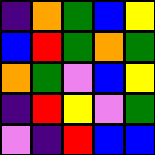[["indigo", "orange", "green", "blue", "yellow"], ["blue", "red", "green", "orange", "green"], ["orange", "green", "violet", "blue", "yellow"], ["indigo", "red", "yellow", "violet", "green"], ["violet", "indigo", "red", "blue", "blue"]]